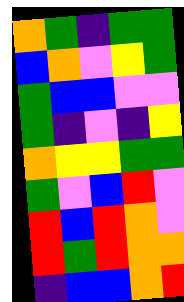[["orange", "green", "indigo", "green", "green"], ["blue", "orange", "violet", "yellow", "green"], ["green", "blue", "blue", "violet", "violet"], ["green", "indigo", "violet", "indigo", "yellow"], ["orange", "yellow", "yellow", "green", "green"], ["green", "violet", "blue", "red", "violet"], ["red", "blue", "red", "orange", "violet"], ["red", "green", "red", "orange", "orange"], ["indigo", "blue", "blue", "orange", "red"]]